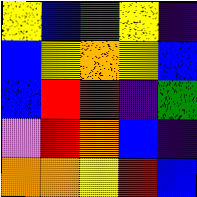[["yellow", "blue", "green", "yellow", "indigo"], ["blue", "yellow", "orange", "yellow", "blue"], ["blue", "red", "red", "indigo", "green"], ["violet", "red", "orange", "blue", "indigo"], ["orange", "orange", "yellow", "red", "blue"]]